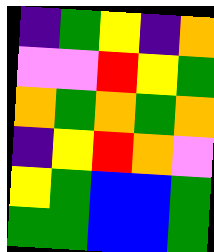[["indigo", "green", "yellow", "indigo", "orange"], ["violet", "violet", "red", "yellow", "green"], ["orange", "green", "orange", "green", "orange"], ["indigo", "yellow", "red", "orange", "violet"], ["yellow", "green", "blue", "blue", "green"], ["green", "green", "blue", "blue", "green"]]